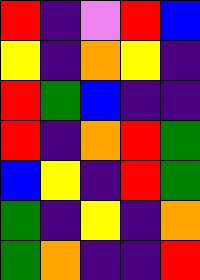[["red", "indigo", "violet", "red", "blue"], ["yellow", "indigo", "orange", "yellow", "indigo"], ["red", "green", "blue", "indigo", "indigo"], ["red", "indigo", "orange", "red", "green"], ["blue", "yellow", "indigo", "red", "green"], ["green", "indigo", "yellow", "indigo", "orange"], ["green", "orange", "indigo", "indigo", "red"]]